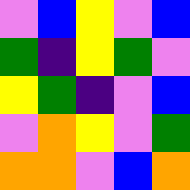[["violet", "blue", "yellow", "violet", "blue"], ["green", "indigo", "yellow", "green", "violet"], ["yellow", "green", "indigo", "violet", "blue"], ["violet", "orange", "yellow", "violet", "green"], ["orange", "orange", "violet", "blue", "orange"]]